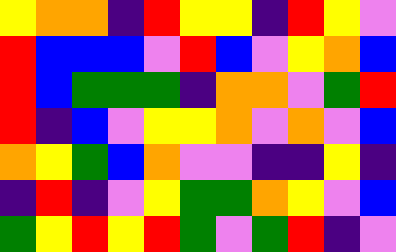[["yellow", "orange", "orange", "indigo", "red", "yellow", "yellow", "indigo", "red", "yellow", "violet"], ["red", "blue", "blue", "blue", "violet", "red", "blue", "violet", "yellow", "orange", "blue"], ["red", "blue", "green", "green", "green", "indigo", "orange", "orange", "violet", "green", "red"], ["red", "indigo", "blue", "violet", "yellow", "yellow", "orange", "violet", "orange", "violet", "blue"], ["orange", "yellow", "green", "blue", "orange", "violet", "violet", "indigo", "indigo", "yellow", "indigo"], ["indigo", "red", "indigo", "violet", "yellow", "green", "green", "orange", "yellow", "violet", "blue"], ["green", "yellow", "red", "yellow", "red", "green", "violet", "green", "red", "indigo", "violet"]]